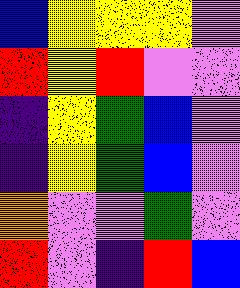[["blue", "yellow", "yellow", "yellow", "violet"], ["red", "yellow", "red", "violet", "violet"], ["indigo", "yellow", "green", "blue", "violet"], ["indigo", "yellow", "green", "blue", "violet"], ["orange", "violet", "violet", "green", "violet"], ["red", "violet", "indigo", "red", "blue"]]